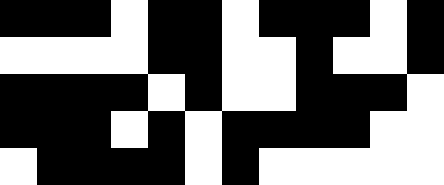[["black", "black", "black", "white", "black", "black", "white", "black", "black", "black", "white", "black"], ["white", "white", "white", "white", "black", "black", "white", "white", "black", "white", "white", "black"], ["black", "black", "black", "black", "white", "black", "white", "white", "black", "black", "black", "white"], ["black", "black", "black", "white", "black", "white", "black", "black", "black", "black", "white", "white"], ["white", "black", "black", "black", "black", "white", "black", "white", "white", "white", "white", "white"]]